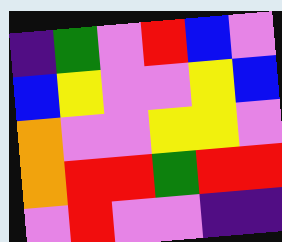[["indigo", "green", "violet", "red", "blue", "violet"], ["blue", "yellow", "violet", "violet", "yellow", "blue"], ["orange", "violet", "violet", "yellow", "yellow", "violet"], ["orange", "red", "red", "green", "red", "red"], ["violet", "red", "violet", "violet", "indigo", "indigo"]]